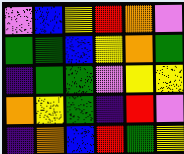[["violet", "blue", "yellow", "red", "orange", "violet"], ["green", "green", "blue", "yellow", "orange", "green"], ["indigo", "green", "green", "violet", "yellow", "yellow"], ["orange", "yellow", "green", "indigo", "red", "violet"], ["indigo", "orange", "blue", "red", "green", "yellow"]]